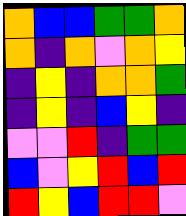[["orange", "blue", "blue", "green", "green", "orange"], ["orange", "indigo", "orange", "violet", "orange", "yellow"], ["indigo", "yellow", "indigo", "orange", "orange", "green"], ["indigo", "yellow", "indigo", "blue", "yellow", "indigo"], ["violet", "violet", "red", "indigo", "green", "green"], ["blue", "violet", "yellow", "red", "blue", "red"], ["red", "yellow", "blue", "red", "red", "violet"]]